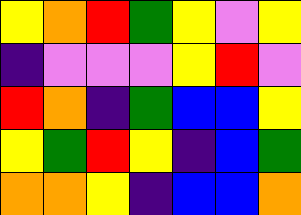[["yellow", "orange", "red", "green", "yellow", "violet", "yellow"], ["indigo", "violet", "violet", "violet", "yellow", "red", "violet"], ["red", "orange", "indigo", "green", "blue", "blue", "yellow"], ["yellow", "green", "red", "yellow", "indigo", "blue", "green"], ["orange", "orange", "yellow", "indigo", "blue", "blue", "orange"]]